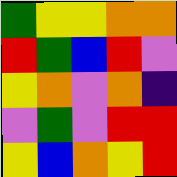[["green", "yellow", "yellow", "orange", "orange"], ["red", "green", "blue", "red", "violet"], ["yellow", "orange", "violet", "orange", "indigo"], ["violet", "green", "violet", "red", "red"], ["yellow", "blue", "orange", "yellow", "red"]]